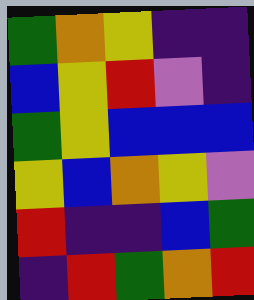[["green", "orange", "yellow", "indigo", "indigo"], ["blue", "yellow", "red", "violet", "indigo"], ["green", "yellow", "blue", "blue", "blue"], ["yellow", "blue", "orange", "yellow", "violet"], ["red", "indigo", "indigo", "blue", "green"], ["indigo", "red", "green", "orange", "red"]]